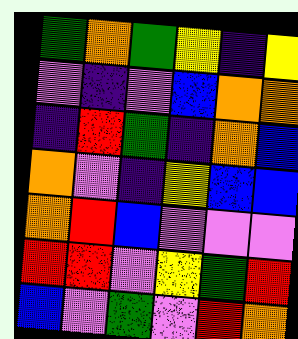[["green", "orange", "green", "yellow", "indigo", "yellow"], ["violet", "indigo", "violet", "blue", "orange", "orange"], ["indigo", "red", "green", "indigo", "orange", "blue"], ["orange", "violet", "indigo", "yellow", "blue", "blue"], ["orange", "red", "blue", "violet", "violet", "violet"], ["red", "red", "violet", "yellow", "green", "red"], ["blue", "violet", "green", "violet", "red", "orange"]]